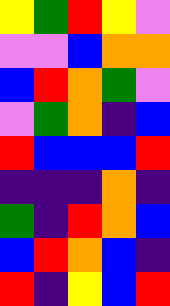[["yellow", "green", "red", "yellow", "violet"], ["violet", "violet", "blue", "orange", "orange"], ["blue", "red", "orange", "green", "violet"], ["violet", "green", "orange", "indigo", "blue"], ["red", "blue", "blue", "blue", "red"], ["indigo", "indigo", "indigo", "orange", "indigo"], ["green", "indigo", "red", "orange", "blue"], ["blue", "red", "orange", "blue", "indigo"], ["red", "indigo", "yellow", "blue", "red"]]